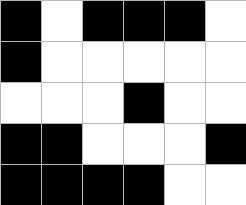[["black", "white", "black", "black", "black", "white"], ["black", "white", "white", "white", "white", "white"], ["white", "white", "white", "black", "white", "white"], ["black", "black", "white", "white", "white", "black"], ["black", "black", "black", "black", "white", "white"]]